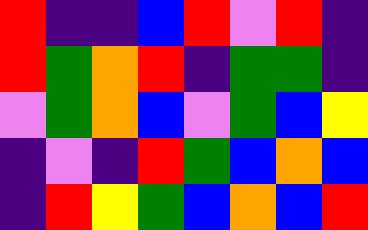[["red", "indigo", "indigo", "blue", "red", "violet", "red", "indigo"], ["red", "green", "orange", "red", "indigo", "green", "green", "indigo"], ["violet", "green", "orange", "blue", "violet", "green", "blue", "yellow"], ["indigo", "violet", "indigo", "red", "green", "blue", "orange", "blue"], ["indigo", "red", "yellow", "green", "blue", "orange", "blue", "red"]]